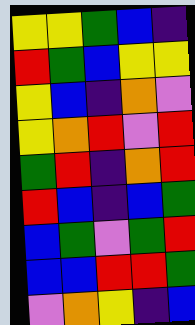[["yellow", "yellow", "green", "blue", "indigo"], ["red", "green", "blue", "yellow", "yellow"], ["yellow", "blue", "indigo", "orange", "violet"], ["yellow", "orange", "red", "violet", "red"], ["green", "red", "indigo", "orange", "red"], ["red", "blue", "indigo", "blue", "green"], ["blue", "green", "violet", "green", "red"], ["blue", "blue", "red", "red", "green"], ["violet", "orange", "yellow", "indigo", "blue"]]